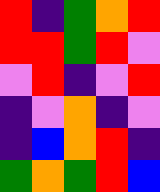[["red", "indigo", "green", "orange", "red"], ["red", "red", "green", "red", "violet"], ["violet", "red", "indigo", "violet", "red"], ["indigo", "violet", "orange", "indigo", "violet"], ["indigo", "blue", "orange", "red", "indigo"], ["green", "orange", "green", "red", "blue"]]